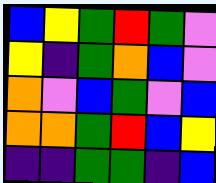[["blue", "yellow", "green", "red", "green", "violet"], ["yellow", "indigo", "green", "orange", "blue", "violet"], ["orange", "violet", "blue", "green", "violet", "blue"], ["orange", "orange", "green", "red", "blue", "yellow"], ["indigo", "indigo", "green", "green", "indigo", "blue"]]